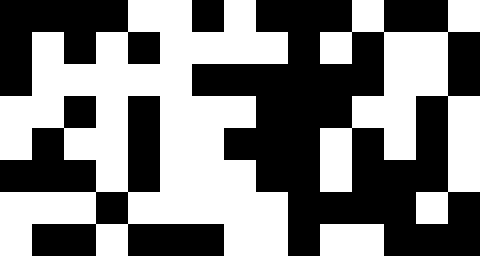[["black", "black", "black", "black", "white", "white", "black", "white", "black", "black", "black", "white", "black", "black", "white"], ["black", "white", "black", "white", "black", "white", "white", "white", "white", "black", "white", "black", "white", "white", "black"], ["black", "white", "white", "white", "white", "white", "black", "black", "black", "black", "black", "black", "white", "white", "black"], ["white", "white", "black", "white", "black", "white", "white", "white", "black", "black", "black", "white", "white", "black", "white"], ["white", "black", "white", "white", "black", "white", "white", "black", "black", "black", "white", "black", "white", "black", "white"], ["black", "black", "black", "white", "black", "white", "white", "white", "black", "black", "white", "black", "black", "black", "white"], ["white", "white", "white", "black", "white", "white", "white", "white", "white", "black", "black", "black", "black", "white", "black"], ["white", "black", "black", "white", "black", "black", "black", "white", "white", "black", "white", "white", "black", "black", "black"]]